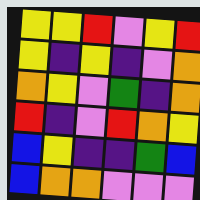[["yellow", "yellow", "red", "violet", "yellow", "red"], ["yellow", "indigo", "yellow", "indigo", "violet", "orange"], ["orange", "yellow", "violet", "green", "indigo", "orange"], ["red", "indigo", "violet", "red", "orange", "yellow"], ["blue", "yellow", "indigo", "indigo", "green", "blue"], ["blue", "orange", "orange", "violet", "violet", "violet"]]